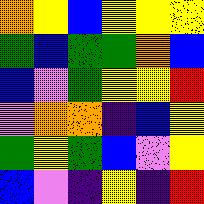[["orange", "yellow", "blue", "yellow", "yellow", "yellow"], ["green", "blue", "green", "green", "orange", "blue"], ["blue", "violet", "green", "yellow", "yellow", "red"], ["violet", "orange", "orange", "indigo", "blue", "yellow"], ["green", "yellow", "green", "blue", "violet", "yellow"], ["blue", "violet", "indigo", "yellow", "indigo", "red"]]